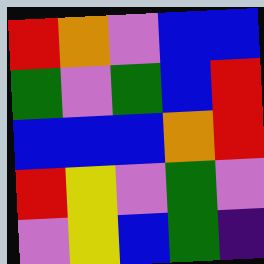[["red", "orange", "violet", "blue", "blue"], ["green", "violet", "green", "blue", "red"], ["blue", "blue", "blue", "orange", "red"], ["red", "yellow", "violet", "green", "violet"], ["violet", "yellow", "blue", "green", "indigo"]]